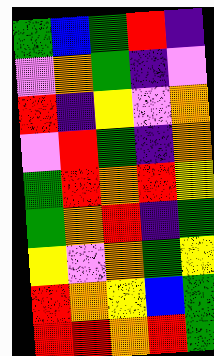[["green", "blue", "green", "red", "indigo"], ["violet", "orange", "green", "indigo", "violet"], ["red", "indigo", "yellow", "violet", "orange"], ["violet", "red", "green", "indigo", "orange"], ["green", "red", "orange", "red", "yellow"], ["green", "orange", "red", "indigo", "green"], ["yellow", "violet", "orange", "green", "yellow"], ["red", "orange", "yellow", "blue", "green"], ["red", "red", "orange", "red", "green"]]